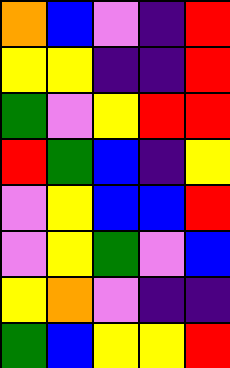[["orange", "blue", "violet", "indigo", "red"], ["yellow", "yellow", "indigo", "indigo", "red"], ["green", "violet", "yellow", "red", "red"], ["red", "green", "blue", "indigo", "yellow"], ["violet", "yellow", "blue", "blue", "red"], ["violet", "yellow", "green", "violet", "blue"], ["yellow", "orange", "violet", "indigo", "indigo"], ["green", "blue", "yellow", "yellow", "red"]]